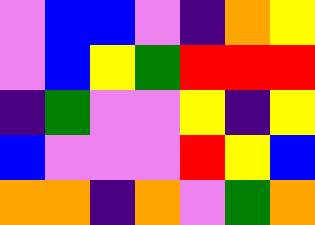[["violet", "blue", "blue", "violet", "indigo", "orange", "yellow"], ["violet", "blue", "yellow", "green", "red", "red", "red"], ["indigo", "green", "violet", "violet", "yellow", "indigo", "yellow"], ["blue", "violet", "violet", "violet", "red", "yellow", "blue"], ["orange", "orange", "indigo", "orange", "violet", "green", "orange"]]